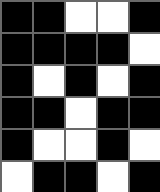[["black", "black", "white", "white", "black"], ["black", "black", "black", "black", "white"], ["black", "white", "black", "white", "black"], ["black", "black", "white", "black", "black"], ["black", "white", "white", "black", "white"], ["white", "black", "black", "white", "black"]]